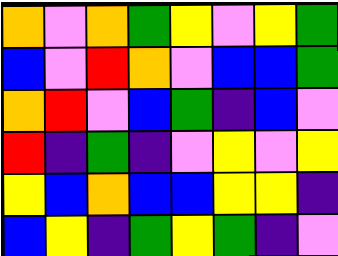[["orange", "violet", "orange", "green", "yellow", "violet", "yellow", "green"], ["blue", "violet", "red", "orange", "violet", "blue", "blue", "green"], ["orange", "red", "violet", "blue", "green", "indigo", "blue", "violet"], ["red", "indigo", "green", "indigo", "violet", "yellow", "violet", "yellow"], ["yellow", "blue", "orange", "blue", "blue", "yellow", "yellow", "indigo"], ["blue", "yellow", "indigo", "green", "yellow", "green", "indigo", "violet"]]